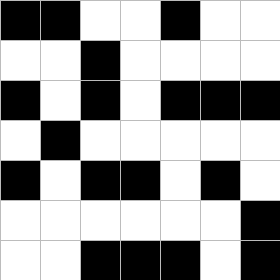[["black", "black", "white", "white", "black", "white", "white"], ["white", "white", "black", "white", "white", "white", "white"], ["black", "white", "black", "white", "black", "black", "black"], ["white", "black", "white", "white", "white", "white", "white"], ["black", "white", "black", "black", "white", "black", "white"], ["white", "white", "white", "white", "white", "white", "black"], ["white", "white", "black", "black", "black", "white", "black"]]